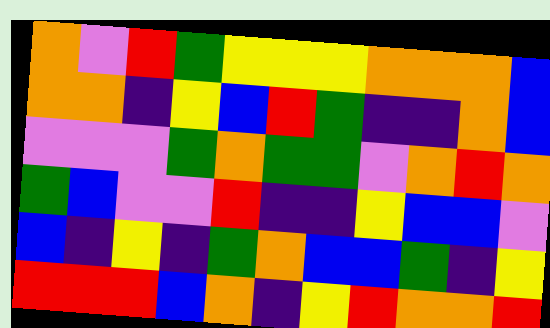[["orange", "violet", "red", "green", "yellow", "yellow", "yellow", "orange", "orange", "orange", "blue"], ["orange", "orange", "indigo", "yellow", "blue", "red", "green", "indigo", "indigo", "orange", "blue"], ["violet", "violet", "violet", "green", "orange", "green", "green", "violet", "orange", "red", "orange"], ["green", "blue", "violet", "violet", "red", "indigo", "indigo", "yellow", "blue", "blue", "violet"], ["blue", "indigo", "yellow", "indigo", "green", "orange", "blue", "blue", "green", "indigo", "yellow"], ["red", "red", "red", "blue", "orange", "indigo", "yellow", "red", "orange", "orange", "red"]]